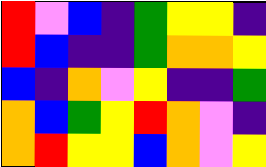[["red", "violet", "blue", "indigo", "green", "yellow", "yellow", "indigo"], ["red", "blue", "indigo", "indigo", "green", "orange", "orange", "yellow"], ["blue", "indigo", "orange", "violet", "yellow", "indigo", "indigo", "green"], ["orange", "blue", "green", "yellow", "red", "orange", "violet", "indigo"], ["orange", "red", "yellow", "yellow", "blue", "orange", "violet", "yellow"]]